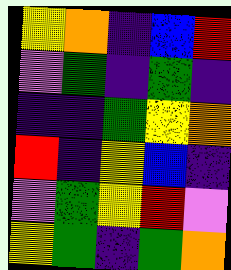[["yellow", "orange", "indigo", "blue", "red"], ["violet", "green", "indigo", "green", "indigo"], ["indigo", "indigo", "green", "yellow", "orange"], ["red", "indigo", "yellow", "blue", "indigo"], ["violet", "green", "yellow", "red", "violet"], ["yellow", "green", "indigo", "green", "orange"]]